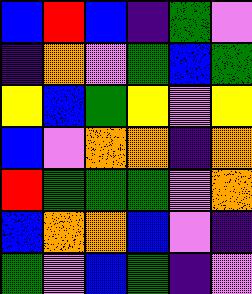[["blue", "red", "blue", "indigo", "green", "violet"], ["indigo", "orange", "violet", "green", "blue", "green"], ["yellow", "blue", "green", "yellow", "violet", "yellow"], ["blue", "violet", "orange", "orange", "indigo", "orange"], ["red", "green", "green", "green", "violet", "orange"], ["blue", "orange", "orange", "blue", "violet", "indigo"], ["green", "violet", "blue", "green", "indigo", "violet"]]